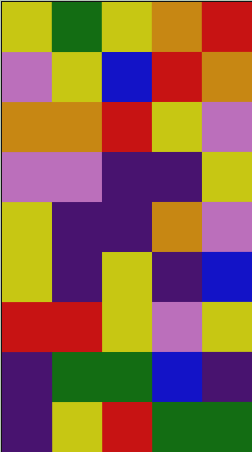[["yellow", "green", "yellow", "orange", "red"], ["violet", "yellow", "blue", "red", "orange"], ["orange", "orange", "red", "yellow", "violet"], ["violet", "violet", "indigo", "indigo", "yellow"], ["yellow", "indigo", "indigo", "orange", "violet"], ["yellow", "indigo", "yellow", "indigo", "blue"], ["red", "red", "yellow", "violet", "yellow"], ["indigo", "green", "green", "blue", "indigo"], ["indigo", "yellow", "red", "green", "green"]]